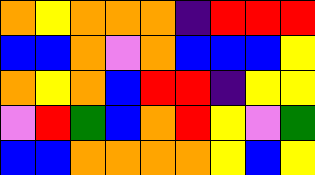[["orange", "yellow", "orange", "orange", "orange", "indigo", "red", "red", "red"], ["blue", "blue", "orange", "violet", "orange", "blue", "blue", "blue", "yellow"], ["orange", "yellow", "orange", "blue", "red", "red", "indigo", "yellow", "yellow"], ["violet", "red", "green", "blue", "orange", "red", "yellow", "violet", "green"], ["blue", "blue", "orange", "orange", "orange", "orange", "yellow", "blue", "yellow"]]